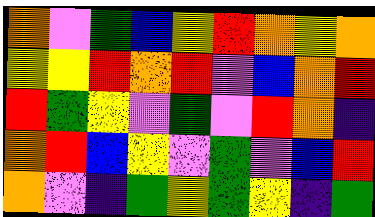[["orange", "violet", "green", "blue", "yellow", "red", "orange", "yellow", "orange"], ["yellow", "yellow", "red", "orange", "red", "violet", "blue", "orange", "red"], ["red", "green", "yellow", "violet", "green", "violet", "red", "orange", "indigo"], ["orange", "red", "blue", "yellow", "violet", "green", "violet", "blue", "red"], ["orange", "violet", "indigo", "green", "yellow", "green", "yellow", "indigo", "green"]]